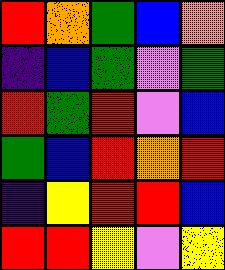[["red", "orange", "green", "blue", "orange"], ["indigo", "blue", "green", "violet", "green"], ["red", "green", "red", "violet", "blue"], ["green", "blue", "red", "orange", "red"], ["indigo", "yellow", "red", "red", "blue"], ["red", "red", "yellow", "violet", "yellow"]]